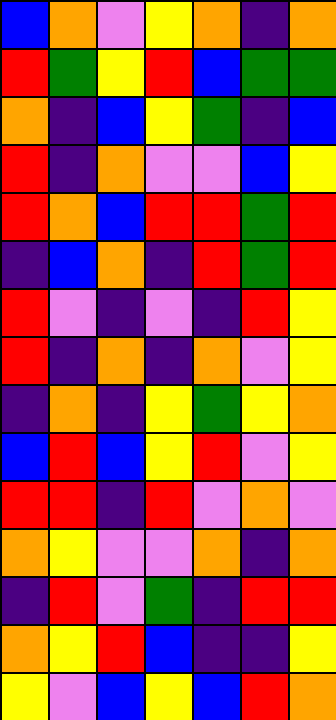[["blue", "orange", "violet", "yellow", "orange", "indigo", "orange"], ["red", "green", "yellow", "red", "blue", "green", "green"], ["orange", "indigo", "blue", "yellow", "green", "indigo", "blue"], ["red", "indigo", "orange", "violet", "violet", "blue", "yellow"], ["red", "orange", "blue", "red", "red", "green", "red"], ["indigo", "blue", "orange", "indigo", "red", "green", "red"], ["red", "violet", "indigo", "violet", "indigo", "red", "yellow"], ["red", "indigo", "orange", "indigo", "orange", "violet", "yellow"], ["indigo", "orange", "indigo", "yellow", "green", "yellow", "orange"], ["blue", "red", "blue", "yellow", "red", "violet", "yellow"], ["red", "red", "indigo", "red", "violet", "orange", "violet"], ["orange", "yellow", "violet", "violet", "orange", "indigo", "orange"], ["indigo", "red", "violet", "green", "indigo", "red", "red"], ["orange", "yellow", "red", "blue", "indigo", "indigo", "yellow"], ["yellow", "violet", "blue", "yellow", "blue", "red", "orange"]]